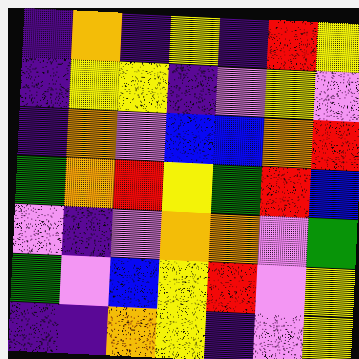[["indigo", "orange", "indigo", "yellow", "indigo", "red", "yellow"], ["indigo", "yellow", "yellow", "indigo", "violet", "yellow", "violet"], ["indigo", "orange", "violet", "blue", "blue", "orange", "red"], ["green", "orange", "red", "yellow", "green", "red", "blue"], ["violet", "indigo", "violet", "orange", "orange", "violet", "green"], ["green", "violet", "blue", "yellow", "red", "violet", "yellow"], ["indigo", "indigo", "orange", "yellow", "indigo", "violet", "yellow"]]